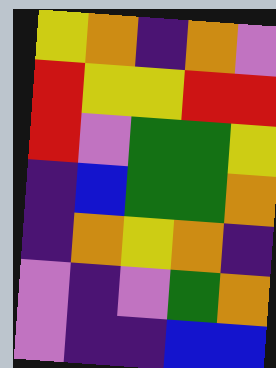[["yellow", "orange", "indigo", "orange", "violet"], ["red", "yellow", "yellow", "red", "red"], ["red", "violet", "green", "green", "yellow"], ["indigo", "blue", "green", "green", "orange"], ["indigo", "orange", "yellow", "orange", "indigo"], ["violet", "indigo", "violet", "green", "orange"], ["violet", "indigo", "indigo", "blue", "blue"]]